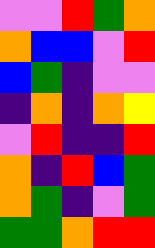[["violet", "violet", "red", "green", "orange"], ["orange", "blue", "blue", "violet", "red"], ["blue", "green", "indigo", "violet", "violet"], ["indigo", "orange", "indigo", "orange", "yellow"], ["violet", "red", "indigo", "indigo", "red"], ["orange", "indigo", "red", "blue", "green"], ["orange", "green", "indigo", "violet", "green"], ["green", "green", "orange", "red", "red"]]